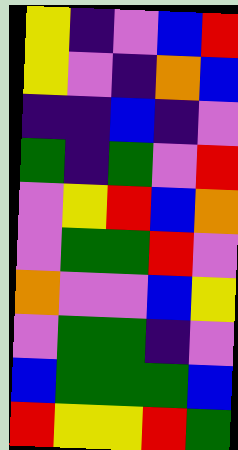[["yellow", "indigo", "violet", "blue", "red"], ["yellow", "violet", "indigo", "orange", "blue"], ["indigo", "indigo", "blue", "indigo", "violet"], ["green", "indigo", "green", "violet", "red"], ["violet", "yellow", "red", "blue", "orange"], ["violet", "green", "green", "red", "violet"], ["orange", "violet", "violet", "blue", "yellow"], ["violet", "green", "green", "indigo", "violet"], ["blue", "green", "green", "green", "blue"], ["red", "yellow", "yellow", "red", "green"]]